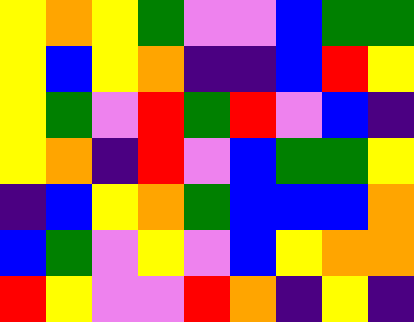[["yellow", "orange", "yellow", "green", "violet", "violet", "blue", "green", "green"], ["yellow", "blue", "yellow", "orange", "indigo", "indigo", "blue", "red", "yellow"], ["yellow", "green", "violet", "red", "green", "red", "violet", "blue", "indigo"], ["yellow", "orange", "indigo", "red", "violet", "blue", "green", "green", "yellow"], ["indigo", "blue", "yellow", "orange", "green", "blue", "blue", "blue", "orange"], ["blue", "green", "violet", "yellow", "violet", "blue", "yellow", "orange", "orange"], ["red", "yellow", "violet", "violet", "red", "orange", "indigo", "yellow", "indigo"]]